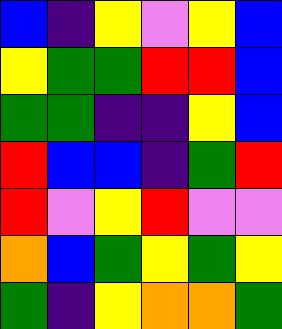[["blue", "indigo", "yellow", "violet", "yellow", "blue"], ["yellow", "green", "green", "red", "red", "blue"], ["green", "green", "indigo", "indigo", "yellow", "blue"], ["red", "blue", "blue", "indigo", "green", "red"], ["red", "violet", "yellow", "red", "violet", "violet"], ["orange", "blue", "green", "yellow", "green", "yellow"], ["green", "indigo", "yellow", "orange", "orange", "green"]]